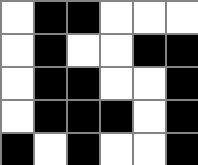[["white", "black", "black", "white", "white", "white"], ["white", "black", "white", "white", "black", "black"], ["white", "black", "black", "white", "white", "black"], ["white", "black", "black", "black", "white", "black"], ["black", "white", "black", "white", "white", "black"]]